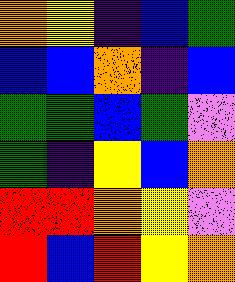[["orange", "yellow", "indigo", "blue", "green"], ["blue", "blue", "orange", "indigo", "blue"], ["green", "green", "blue", "green", "violet"], ["green", "indigo", "yellow", "blue", "orange"], ["red", "red", "orange", "yellow", "violet"], ["red", "blue", "red", "yellow", "orange"]]